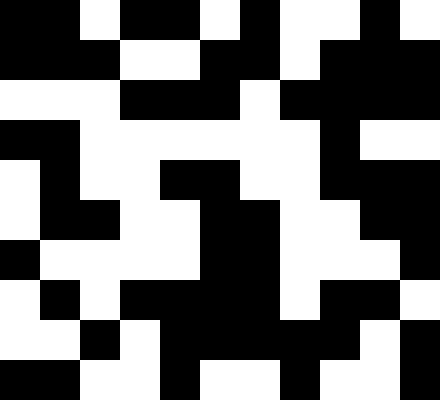[["black", "black", "white", "black", "black", "white", "black", "white", "white", "black", "white"], ["black", "black", "black", "white", "white", "black", "black", "white", "black", "black", "black"], ["white", "white", "white", "black", "black", "black", "white", "black", "black", "black", "black"], ["black", "black", "white", "white", "white", "white", "white", "white", "black", "white", "white"], ["white", "black", "white", "white", "black", "black", "white", "white", "black", "black", "black"], ["white", "black", "black", "white", "white", "black", "black", "white", "white", "black", "black"], ["black", "white", "white", "white", "white", "black", "black", "white", "white", "white", "black"], ["white", "black", "white", "black", "black", "black", "black", "white", "black", "black", "white"], ["white", "white", "black", "white", "black", "black", "black", "black", "black", "white", "black"], ["black", "black", "white", "white", "black", "white", "white", "black", "white", "white", "black"]]